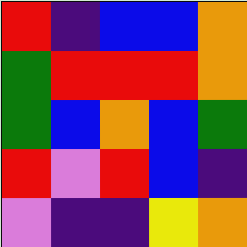[["red", "indigo", "blue", "blue", "orange"], ["green", "red", "red", "red", "orange"], ["green", "blue", "orange", "blue", "green"], ["red", "violet", "red", "blue", "indigo"], ["violet", "indigo", "indigo", "yellow", "orange"]]